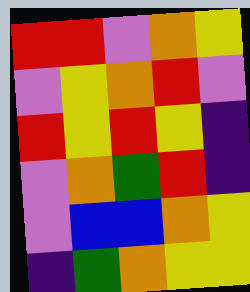[["red", "red", "violet", "orange", "yellow"], ["violet", "yellow", "orange", "red", "violet"], ["red", "yellow", "red", "yellow", "indigo"], ["violet", "orange", "green", "red", "indigo"], ["violet", "blue", "blue", "orange", "yellow"], ["indigo", "green", "orange", "yellow", "yellow"]]